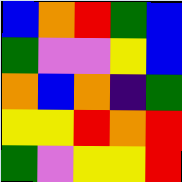[["blue", "orange", "red", "green", "blue"], ["green", "violet", "violet", "yellow", "blue"], ["orange", "blue", "orange", "indigo", "green"], ["yellow", "yellow", "red", "orange", "red"], ["green", "violet", "yellow", "yellow", "red"]]